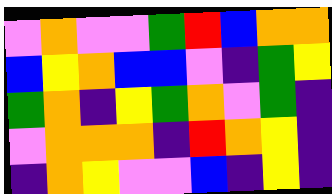[["violet", "orange", "violet", "violet", "green", "red", "blue", "orange", "orange"], ["blue", "yellow", "orange", "blue", "blue", "violet", "indigo", "green", "yellow"], ["green", "orange", "indigo", "yellow", "green", "orange", "violet", "green", "indigo"], ["violet", "orange", "orange", "orange", "indigo", "red", "orange", "yellow", "indigo"], ["indigo", "orange", "yellow", "violet", "violet", "blue", "indigo", "yellow", "indigo"]]